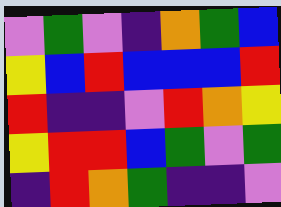[["violet", "green", "violet", "indigo", "orange", "green", "blue"], ["yellow", "blue", "red", "blue", "blue", "blue", "red"], ["red", "indigo", "indigo", "violet", "red", "orange", "yellow"], ["yellow", "red", "red", "blue", "green", "violet", "green"], ["indigo", "red", "orange", "green", "indigo", "indigo", "violet"]]